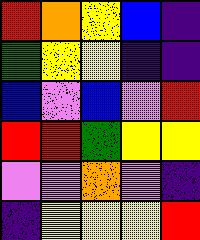[["red", "orange", "yellow", "blue", "indigo"], ["green", "yellow", "yellow", "indigo", "indigo"], ["blue", "violet", "blue", "violet", "red"], ["red", "red", "green", "yellow", "yellow"], ["violet", "violet", "orange", "violet", "indigo"], ["indigo", "yellow", "yellow", "yellow", "red"]]